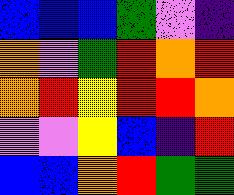[["blue", "blue", "blue", "green", "violet", "indigo"], ["orange", "violet", "green", "red", "orange", "red"], ["orange", "red", "yellow", "red", "red", "orange"], ["violet", "violet", "yellow", "blue", "indigo", "red"], ["blue", "blue", "orange", "red", "green", "green"]]